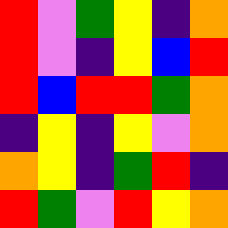[["red", "violet", "green", "yellow", "indigo", "orange"], ["red", "violet", "indigo", "yellow", "blue", "red"], ["red", "blue", "red", "red", "green", "orange"], ["indigo", "yellow", "indigo", "yellow", "violet", "orange"], ["orange", "yellow", "indigo", "green", "red", "indigo"], ["red", "green", "violet", "red", "yellow", "orange"]]